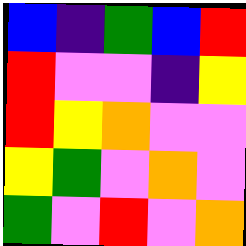[["blue", "indigo", "green", "blue", "red"], ["red", "violet", "violet", "indigo", "yellow"], ["red", "yellow", "orange", "violet", "violet"], ["yellow", "green", "violet", "orange", "violet"], ["green", "violet", "red", "violet", "orange"]]